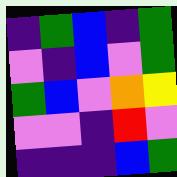[["indigo", "green", "blue", "indigo", "green"], ["violet", "indigo", "blue", "violet", "green"], ["green", "blue", "violet", "orange", "yellow"], ["violet", "violet", "indigo", "red", "violet"], ["indigo", "indigo", "indigo", "blue", "green"]]